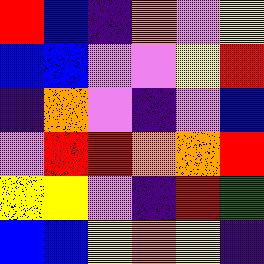[["red", "blue", "indigo", "orange", "violet", "yellow"], ["blue", "blue", "violet", "violet", "yellow", "red"], ["indigo", "orange", "violet", "indigo", "violet", "blue"], ["violet", "red", "red", "orange", "orange", "red"], ["yellow", "yellow", "violet", "indigo", "red", "green"], ["blue", "blue", "yellow", "orange", "yellow", "indigo"]]